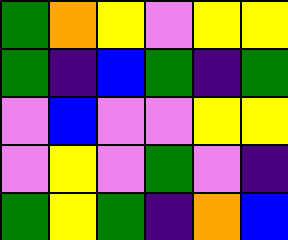[["green", "orange", "yellow", "violet", "yellow", "yellow"], ["green", "indigo", "blue", "green", "indigo", "green"], ["violet", "blue", "violet", "violet", "yellow", "yellow"], ["violet", "yellow", "violet", "green", "violet", "indigo"], ["green", "yellow", "green", "indigo", "orange", "blue"]]